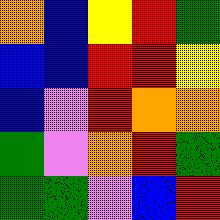[["orange", "blue", "yellow", "red", "green"], ["blue", "blue", "red", "red", "yellow"], ["blue", "violet", "red", "orange", "orange"], ["green", "violet", "orange", "red", "green"], ["green", "green", "violet", "blue", "red"]]